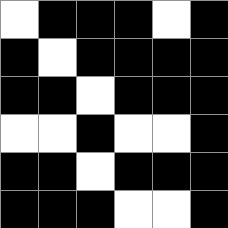[["white", "black", "black", "black", "white", "black"], ["black", "white", "black", "black", "black", "black"], ["black", "black", "white", "black", "black", "black"], ["white", "white", "black", "white", "white", "black"], ["black", "black", "white", "black", "black", "black"], ["black", "black", "black", "white", "white", "black"]]